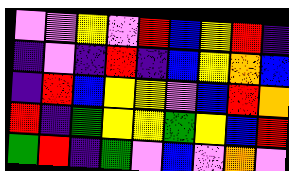[["violet", "violet", "yellow", "violet", "red", "blue", "yellow", "red", "indigo"], ["indigo", "violet", "indigo", "red", "indigo", "blue", "yellow", "orange", "blue"], ["indigo", "red", "blue", "yellow", "yellow", "violet", "blue", "red", "orange"], ["red", "indigo", "green", "yellow", "yellow", "green", "yellow", "blue", "red"], ["green", "red", "indigo", "green", "violet", "blue", "violet", "orange", "violet"]]